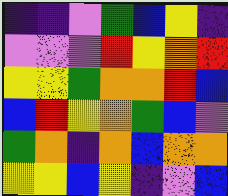[["indigo", "indigo", "violet", "green", "blue", "yellow", "indigo"], ["violet", "violet", "violet", "red", "yellow", "orange", "red"], ["yellow", "yellow", "green", "orange", "orange", "red", "blue"], ["blue", "red", "yellow", "orange", "green", "blue", "violet"], ["green", "orange", "indigo", "orange", "blue", "orange", "orange"], ["yellow", "yellow", "blue", "yellow", "indigo", "violet", "blue"]]